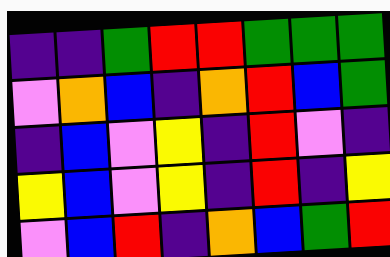[["indigo", "indigo", "green", "red", "red", "green", "green", "green"], ["violet", "orange", "blue", "indigo", "orange", "red", "blue", "green"], ["indigo", "blue", "violet", "yellow", "indigo", "red", "violet", "indigo"], ["yellow", "blue", "violet", "yellow", "indigo", "red", "indigo", "yellow"], ["violet", "blue", "red", "indigo", "orange", "blue", "green", "red"]]